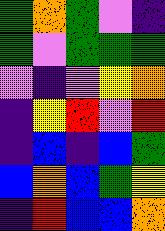[["green", "orange", "green", "violet", "indigo"], ["green", "violet", "green", "green", "green"], ["violet", "indigo", "violet", "yellow", "orange"], ["indigo", "yellow", "red", "violet", "red"], ["indigo", "blue", "indigo", "blue", "green"], ["blue", "orange", "blue", "green", "yellow"], ["indigo", "red", "blue", "blue", "orange"]]